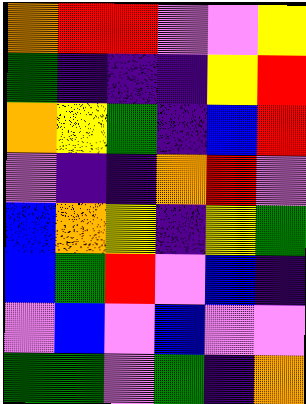[["orange", "red", "red", "violet", "violet", "yellow"], ["green", "indigo", "indigo", "indigo", "yellow", "red"], ["orange", "yellow", "green", "indigo", "blue", "red"], ["violet", "indigo", "indigo", "orange", "red", "violet"], ["blue", "orange", "yellow", "indigo", "yellow", "green"], ["blue", "green", "red", "violet", "blue", "indigo"], ["violet", "blue", "violet", "blue", "violet", "violet"], ["green", "green", "violet", "green", "indigo", "orange"]]